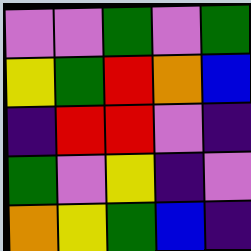[["violet", "violet", "green", "violet", "green"], ["yellow", "green", "red", "orange", "blue"], ["indigo", "red", "red", "violet", "indigo"], ["green", "violet", "yellow", "indigo", "violet"], ["orange", "yellow", "green", "blue", "indigo"]]